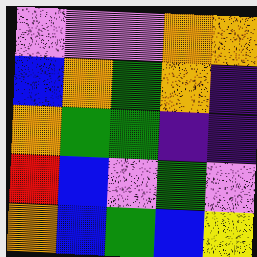[["violet", "violet", "violet", "orange", "orange"], ["blue", "orange", "green", "orange", "indigo"], ["orange", "green", "green", "indigo", "indigo"], ["red", "blue", "violet", "green", "violet"], ["orange", "blue", "green", "blue", "yellow"]]